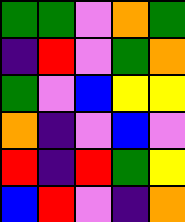[["green", "green", "violet", "orange", "green"], ["indigo", "red", "violet", "green", "orange"], ["green", "violet", "blue", "yellow", "yellow"], ["orange", "indigo", "violet", "blue", "violet"], ["red", "indigo", "red", "green", "yellow"], ["blue", "red", "violet", "indigo", "orange"]]